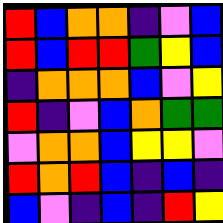[["red", "blue", "orange", "orange", "indigo", "violet", "blue"], ["red", "blue", "red", "red", "green", "yellow", "blue"], ["indigo", "orange", "orange", "orange", "blue", "violet", "yellow"], ["red", "indigo", "violet", "blue", "orange", "green", "green"], ["violet", "orange", "orange", "blue", "yellow", "yellow", "violet"], ["red", "orange", "red", "blue", "indigo", "blue", "indigo"], ["blue", "violet", "indigo", "blue", "indigo", "red", "yellow"]]